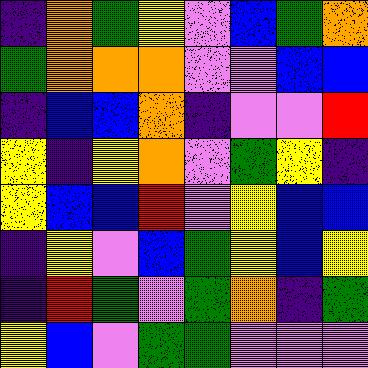[["indigo", "orange", "green", "yellow", "violet", "blue", "green", "orange"], ["green", "orange", "orange", "orange", "violet", "violet", "blue", "blue"], ["indigo", "blue", "blue", "orange", "indigo", "violet", "violet", "red"], ["yellow", "indigo", "yellow", "orange", "violet", "green", "yellow", "indigo"], ["yellow", "blue", "blue", "red", "violet", "yellow", "blue", "blue"], ["indigo", "yellow", "violet", "blue", "green", "yellow", "blue", "yellow"], ["indigo", "red", "green", "violet", "green", "orange", "indigo", "green"], ["yellow", "blue", "violet", "green", "green", "violet", "violet", "violet"]]